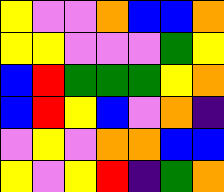[["yellow", "violet", "violet", "orange", "blue", "blue", "orange"], ["yellow", "yellow", "violet", "violet", "violet", "green", "yellow"], ["blue", "red", "green", "green", "green", "yellow", "orange"], ["blue", "red", "yellow", "blue", "violet", "orange", "indigo"], ["violet", "yellow", "violet", "orange", "orange", "blue", "blue"], ["yellow", "violet", "yellow", "red", "indigo", "green", "orange"]]